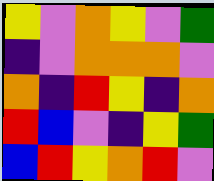[["yellow", "violet", "orange", "yellow", "violet", "green"], ["indigo", "violet", "orange", "orange", "orange", "violet"], ["orange", "indigo", "red", "yellow", "indigo", "orange"], ["red", "blue", "violet", "indigo", "yellow", "green"], ["blue", "red", "yellow", "orange", "red", "violet"]]